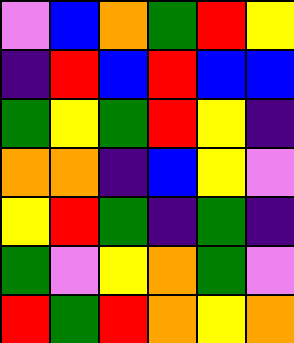[["violet", "blue", "orange", "green", "red", "yellow"], ["indigo", "red", "blue", "red", "blue", "blue"], ["green", "yellow", "green", "red", "yellow", "indigo"], ["orange", "orange", "indigo", "blue", "yellow", "violet"], ["yellow", "red", "green", "indigo", "green", "indigo"], ["green", "violet", "yellow", "orange", "green", "violet"], ["red", "green", "red", "orange", "yellow", "orange"]]